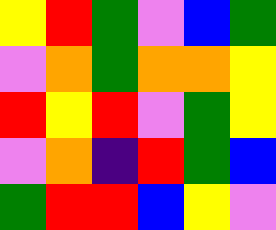[["yellow", "red", "green", "violet", "blue", "green"], ["violet", "orange", "green", "orange", "orange", "yellow"], ["red", "yellow", "red", "violet", "green", "yellow"], ["violet", "orange", "indigo", "red", "green", "blue"], ["green", "red", "red", "blue", "yellow", "violet"]]